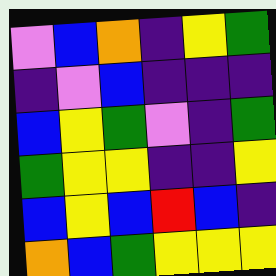[["violet", "blue", "orange", "indigo", "yellow", "green"], ["indigo", "violet", "blue", "indigo", "indigo", "indigo"], ["blue", "yellow", "green", "violet", "indigo", "green"], ["green", "yellow", "yellow", "indigo", "indigo", "yellow"], ["blue", "yellow", "blue", "red", "blue", "indigo"], ["orange", "blue", "green", "yellow", "yellow", "yellow"]]